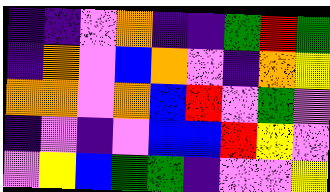[["indigo", "indigo", "violet", "orange", "indigo", "indigo", "green", "red", "green"], ["indigo", "orange", "violet", "blue", "orange", "violet", "indigo", "orange", "yellow"], ["orange", "orange", "violet", "orange", "blue", "red", "violet", "green", "violet"], ["indigo", "violet", "indigo", "violet", "blue", "blue", "red", "yellow", "violet"], ["violet", "yellow", "blue", "green", "green", "indigo", "violet", "violet", "yellow"]]